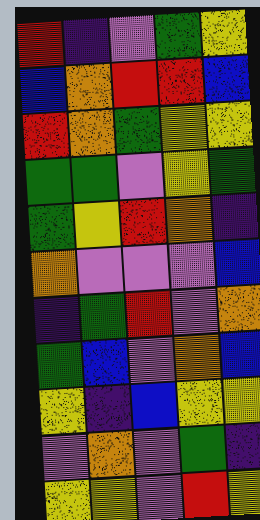[["red", "indigo", "violet", "green", "yellow"], ["blue", "orange", "red", "red", "blue"], ["red", "orange", "green", "yellow", "yellow"], ["green", "green", "violet", "yellow", "green"], ["green", "yellow", "red", "orange", "indigo"], ["orange", "violet", "violet", "violet", "blue"], ["indigo", "green", "red", "violet", "orange"], ["green", "blue", "violet", "orange", "blue"], ["yellow", "indigo", "blue", "yellow", "yellow"], ["violet", "orange", "violet", "green", "indigo"], ["yellow", "yellow", "violet", "red", "yellow"]]